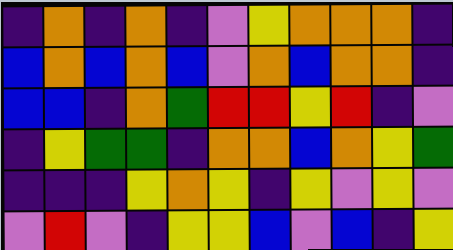[["indigo", "orange", "indigo", "orange", "indigo", "violet", "yellow", "orange", "orange", "orange", "indigo"], ["blue", "orange", "blue", "orange", "blue", "violet", "orange", "blue", "orange", "orange", "indigo"], ["blue", "blue", "indigo", "orange", "green", "red", "red", "yellow", "red", "indigo", "violet"], ["indigo", "yellow", "green", "green", "indigo", "orange", "orange", "blue", "orange", "yellow", "green"], ["indigo", "indigo", "indigo", "yellow", "orange", "yellow", "indigo", "yellow", "violet", "yellow", "violet"], ["violet", "red", "violet", "indigo", "yellow", "yellow", "blue", "violet", "blue", "indigo", "yellow"]]